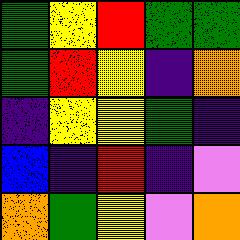[["green", "yellow", "red", "green", "green"], ["green", "red", "yellow", "indigo", "orange"], ["indigo", "yellow", "yellow", "green", "indigo"], ["blue", "indigo", "red", "indigo", "violet"], ["orange", "green", "yellow", "violet", "orange"]]